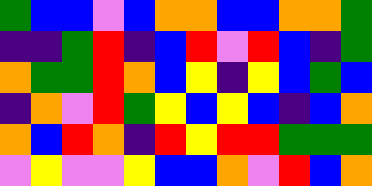[["green", "blue", "blue", "violet", "blue", "orange", "orange", "blue", "blue", "orange", "orange", "green"], ["indigo", "indigo", "green", "red", "indigo", "blue", "red", "violet", "red", "blue", "indigo", "green"], ["orange", "green", "green", "red", "orange", "blue", "yellow", "indigo", "yellow", "blue", "green", "blue"], ["indigo", "orange", "violet", "red", "green", "yellow", "blue", "yellow", "blue", "indigo", "blue", "orange"], ["orange", "blue", "red", "orange", "indigo", "red", "yellow", "red", "red", "green", "green", "green"], ["violet", "yellow", "violet", "violet", "yellow", "blue", "blue", "orange", "violet", "red", "blue", "orange"]]